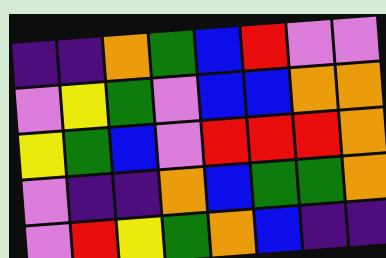[["indigo", "indigo", "orange", "green", "blue", "red", "violet", "violet"], ["violet", "yellow", "green", "violet", "blue", "blue", "orange", "orange"], ["yellow", "green", "blue", "violet", "red", "red", "red", "orange"], ["violet", "indigo", "indigo", "orange", "blue", "green", "green", "orange"], ["violet", "red", "yellow", "green", "orange", "blue", "indigo", "indigo"]]